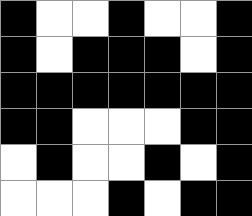[["black", "white", "white", "black", "white", "white", "black"], ["black", "white", "black", "black", "black", "white", "black"], ["black", "black", "black", "black", "black", "black", "black"], ["black", "black", "white", "white", "white", "black", "black"], ["white", "black", "white", "white", "black", "white", "black"], ["white", "white", "white", "black", "white", "black", "black"]]